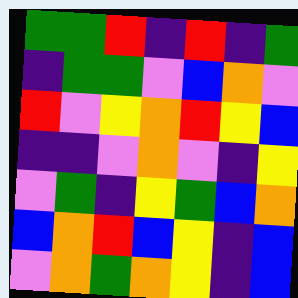[["green", "green", "red", "indigo", "red", "indigo", "green"], ["indigo", "green", "green", "violet", "blue", "orange", "violet"], ["red", "violet", "yellow", "orange", "red", "yellow", "blue"], ["indigo", "indigo", "violet", "orange", "violet", "indigo", "yellow"], ["violet", "green", "indigo", "yellow", "green", "blue", "orange"], ["blue", "orange", "red", "blue", "yellow", "indigo", "blue"], ["violet", "orange", "green", "orange", "yellow", "indigo", "blue"]]